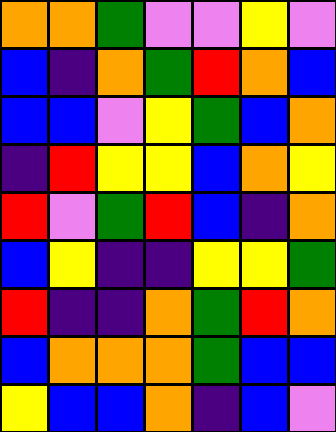[["orange", "orange", "green", "violet", "violet", "yellow", "violet"], ["blue", "indigo", "orange", "green", "red", "orange", "blue"], ["blue", "blue", "violet", "yellow", "green", "blue", "orange"], ["indigo", "red", "yellow", "yellow", "blue", "orange", "yellow"], ["red", "violet", "green", "red", "blue", "indigo", "orange"], ["blue", "yellow", "indigo", "indigo", "yellow", "yellow", "green"], ["red", "indigo", "indigo", "orange", "green", "red", "orange"], ["blue", "orange", "orange", "orange", "green", "blue", "blue"], ["yellow", "blue", "blue", "orange", "indigo", "blue", "violet"]]